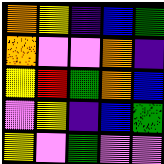[["orange", "yellow", "indigo", "blue", "green"], ["orange", "violet", "violet", "orange", "indigo"], ["yellow", "red", "green", "orange", "blue"], ["violet", "yellow", "indigo", "blue", "green"], ["yellow", "violet", "green", "violet", "violet"]]